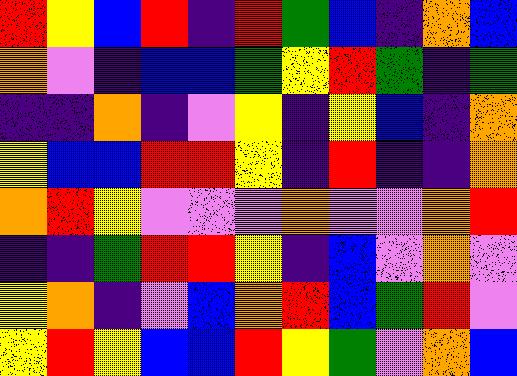[["red", "yellow", "blue", "red", "indigo", "red", "green", "blue", "indigo", "orange", "blue"], ["orange", "violet", "indigo", "blue", "blue", "green", "yellow", "red", "green", "indigo", "green"], ["indigo", "indigo", "orange", "indigo", "violet", "yellow", "indigo", "yellow", "blue", "indigo", "orange"], ["yellow", "blue", "blue", "red", "red", "yellow", "indigo", "red", "indigo", "indigo", "orange"], ["orange", "red", "yellow", "violet", "violet", "violet", "orange", "violet", "violet", "orange", "red"], ["indigo", "indigo", "green", "red", "red", "yellow", "indigo", "blue", "violet", "orange", "violet"], ["yellow", "orange", "indigo", "violet", "blue", "orange", "red", "blue", "green", "red", "violet"], ["yellow", "red", "yellow", "blue", "blue", "red", "yellow", "green", "violet", "orange", "blue"]]